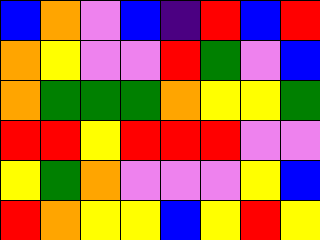[["blue", "orange", "violet", "blue", "indigo", "red", "blue", "red"], ["orange", "yellow", "violet", "violet", "red", "green", "violet", "blue"], ["orange", "green", "green", "green", "orange", "yellow", "yellow", "green"], ["red", "red", "yellow", "red", "red", "red", "violet", "violet"], ["yellow", "green", "orange", "violet", "violet", "violet", "yellow", "blue"], ["red", "orange", "yellow", "yellow", "blue", "yellow", "red", "yellow"]]